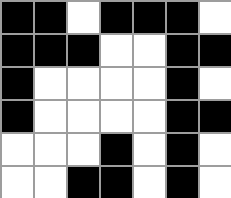[["black", "black", "white", "black", "black", "black", "white"], ["black", "black", "black", "white", "white", "black", "black"], ["black", "white", "white", "white", "white", "black", "white"], ["black", "white", "white", "white", "white", "black", "black"], ["white", "white", "white", "black", "white", "black", "white"], ["white", "white", "black", "black", "white", "black", "white"]]